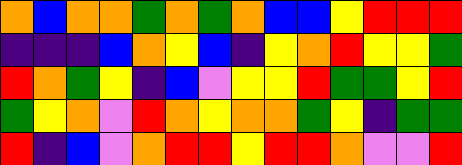[["orange", "blue", "orange", "orange", "green", "orange", "green", "orange", "blue", "blue", "yellow", "red", "red", "red"], ["indigo", "indigo", "indigo", "blue", "orange", "yellow", "blue", "indigo", "yellow", "orange", "red", "yellow", "yellow", "green"], ["red", "orange", "green", "yellow", "indigo", "blue", "violet", "yellow", "yellow", "red", "green", "green", "yellow", "red"], ["green", "yellow", "orange", "violet", "red", "orange", "yellow", "orange", "orange", "green", "yellow", "indigo", "green", "green"], ["red", "indigo", "blue", "violet", "orange", "red", "red", "yellow", "red", "red", "orange", "violet", "violet", "red"]]